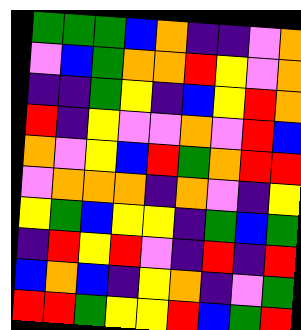[["green", "green", "green", "blue", "orange", "indigo", "indigo", "violet", "orange"], ["violet", "blue", "green", "orange", "orange", "red", "yellow", "violet", "orange"], ["indigo", "indigo", "green", "yellow", "indigo", "blue", "yellow", "red", "orange"], ["red", "indigo", "yellow", "violet", "violet", "orange", "violet", "red", "blue"], ["orange", "violet", "yellow", "blue", "red", "green", "orange", "red", "red"], ["violet", "orange", "orange", "orange", "indigo", "orange", "violet", "indigo", "yellow"], ["yellow", "green", "blue", "yellow", "yellow", "indigo", "green", "blue", "green"], ["indigo", "red", "yellow", "red", "violet", "indigo", "red", "indigo", "red"], ["blue", "orange", "blue", "indigo", "yellow", "orange", "indigo", "violet", "green"], ["red", "red", "green", "yellow", "yellow", "red", "blue", "green", "red"]]